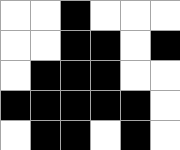[["white", "white", "black", "white", "white", "white"], ["white", "white", "black", "black", "white", "black"], ["white", "black", "black", "black", "white", "white"], ["black", "black", "black", "black", "black", "white"], ["white", "black", "black", "white", "black", "white"]]